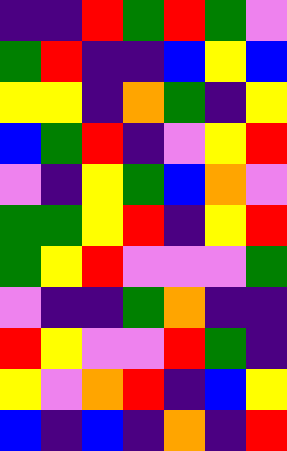[["indigo", "indigo", "red", "green", "red", "green", "violet"], ["green", "red", "indigo", "indigo", "blue", "yellow", "blue"], ["yellow", "yellow", "indigo", "orange", "green", "indigo", "yellow"], ["blue", "green", "red", "indigo", "violet", "yellow", "red"], ["violet", "indigo", "yellow", "green", "blue", "orange", "violet"], ["green", "green", "yellow", "red", "indigo", "yellow", "red"], ["green", "yellow", "red", "violet", "violet", "violet", "green"], ["violet", "indigo", "indigo", "green", "orange", "indigo", "indigo"], ["red", "yellow", "violet", "violet", "red", "green", "indigo"], ["yellow", "violet", "orange", "red", "indigo", "blue", "yellow"], ["blue", "indigo", "blue", "indigo", "orange", "indigo", "red"]]